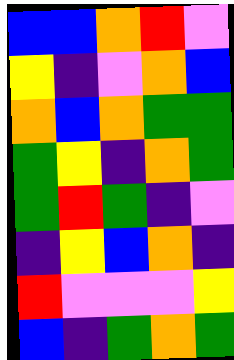[["blue", "blue", "orange", "red", "violet"], ["yellow", "indigo", "violet", "orange", "blue"], ["orange", "blue", "orange", "green", "green"], ["green", "yellow", "indigo", "orange", "green"], ["green", "red", "green", "indigo", "violet"], ["indigo", "yellow", "blue", "orange", "indigo"], ["red", "violet", "violet", "violet", "yellow"], ["blue", "indigo", "green", "orange", "green"]]